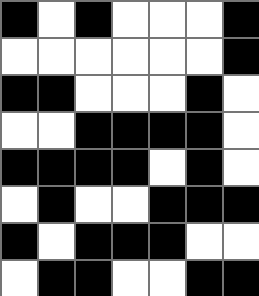[["black", "white", "black", "white", "white", "white", "black"], ["white", "white", "white", "white", "white", "white", "black"], ["black", "black", "white", "white", "white", "black", "white"], ["white", "white", "black", "black", "black", "black", "white"], ["black", "black", "black", "black", "white", "black", "white"], ["white", "black", "white", "white", "black", "black", "black"], ["black", "white", "black", "black", "black", "white", "white"], ["white", "black", "black", "white", "white", "black", "black"]]